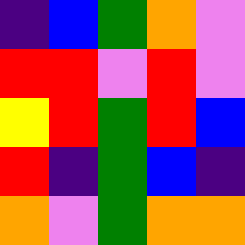[["indigo", "blue", "green", "orange", "violet"], ["red", "red", "violet", "red", "violet"], ["yellow", "red", "green", "red", "blue"], ["red", "indigo", "green", "blue", "indigo"], ["orange", "violet", "green", "orange", "orange"]]